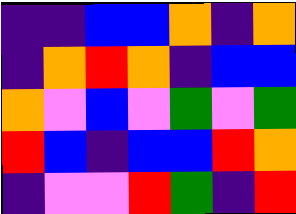[["indigo", "indigo", "blue", "blue", "orange", "indigo", "orange"], ["indigo", "orange", "red", "orange", "indigo", "blue", "blue"], ["orange", "violet", "blue", "violet", "green", "violet", "green"], ["red", "blue", "indigo", "blue", "blue", "red", "orange"], ["indigo", "violet", "violet", "red", "green", "indigo", "red"]]